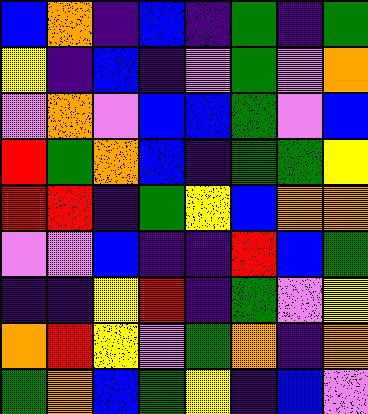[["blue", "orange", "indigo", "blue", "indigo", "green", "indigo", "green"], ["yellow", "indigo", "blue", "indigo", "violet", "green", "violet", "orange"], ["violet", "orange", "violet", "blue", "blue", "green", "violet", "blue"], ["red", "green", "orange", "blue", "indigo", "green", "green", "yellow"], ["red", "red", "indigo", "green", "yellow", "blue", "orange", "orange"], ["violet", "violet", "blue", "indigo", "indigo", "red", "blue", "green"], ["indigo", "indigo", "yellow", "red", "indigo", "green", "violet", "yellow"], ["orange", "red", "yellow", "violet", "green", "orange", "indigo", "orange"], ["green", "orange", "blue", "green", "yellow", "indigo", "blue", "violet"]]